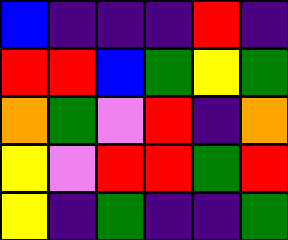[["blue", "indigo", "indigo", "indigo", "red", "indigo"], ["red", "red", "blue", "green", "yellow", "green"], ["orange", "green", "violet", "red", "indigo", "orange"], ["yellow", "violet", "red", "red", "green", "red"], ["yellow", "indigo", "green", "indigo", "indigo", "green"]]